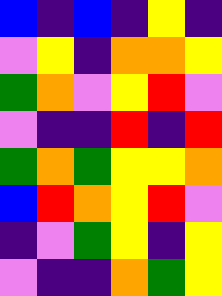[["blue", "indigo", "blue", "indigo", "yellow", "indigo"], ["violet", "yellow", "indigo", "orange", "orange", "yellow"], ["green", "orange", "violet", "yellow", "red", "violet"], ["violet", "indigo", "indigo", "red", "indigo", "red"], ["green", "orange", "green", "yellow", "yellow", "orange"], ["blue", "red", "orange", "yellow", "red", "violet"], ["indigo", "violet", "green", "yellow", "indigo", "yellow"], ["violet", "indigo", "indigo", "orange", "green", "yellow"]]